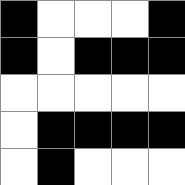[["black", "white", "white", "white", "black"], ["black", "white", "black", "black", "black"], ["white", "white", "white", "white", "white"], ["white", "black", "black", "black", "black"], ["white", "black", "white", "white", "white"]]